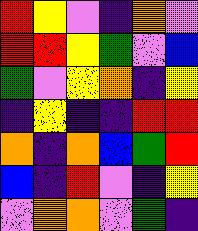[["red", "yellow", "violet", "indigo", "orange", "violet"], ["red", "red", "yellow", "green", "violet", "blue"], ["green", "violet", "yellow", "orange", "indigo", "yellow"], ["indigo", "yellow", "indigo", "indigo", "red", "red"], ["orange", "indigo", "orange", "blue", "green", "red"], ["blue", "indigo", "red", "violet", "indigo", "yellow"], ["violet", "orange", "orange", "violet", "green", "indigo"]]